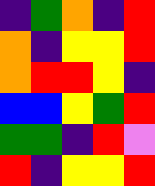[["indigo", "green", "orange", "indigo", "red"], ["orange", "indigo", "yellow", "yellow", "red"], ["orange", "red", "red", "yellow", "indigo"], ["blue", "blue", "yellow", "green", "red"], ["green", "green", "indigo", "red", "violet"], ["red", "indigo", "yellow", "yellow", "red"]]